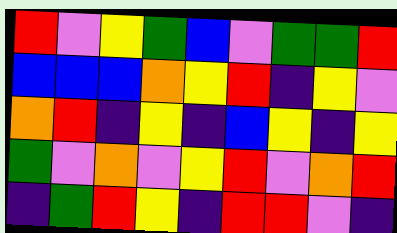[["red", "violet", "yellow", "green", "blue", "violet", "green", "green", "red"], ["blue", "blue", "blue", "orange", "yellow", "red", "indigo", "yellow", "violet"], ["orange", "red", "indigo", "yellow", "indigo", "blue", "yellow", "indigo", "yellow"], ["green", "violet", "orange", "violet", "yellow", "red", "violet", "orange", "red"], ["indigo", "green", "red", "yellow", "indigo", "red", "red", "violet", "indigo"]]